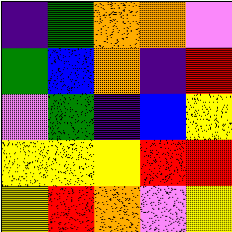[["indigo", "green", "orange", "orange", "violet"], ["green", "blue", "orange", "indigo", "red"], ["violet", "green", "indigo", "blue", "yellow"], ["yellow", "yellow", "yellow", "red", "red"], ["yellow", "red", "orange", "violet", "yellow"]]